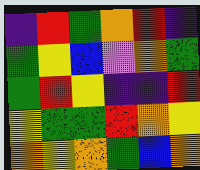[["indigo", "red", "green", "orange", "red", "indigo"], ["green", "yellow", "blue", "violet", "orange", "green"], ["green", "red", "yellow", "indigo", "indigo", "red"], ["yellow", "green", "green", "red", "orange", "yellow"], ["orange", "yellow", "orange", "green", "blue", "orange"]]